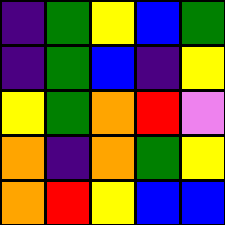[["indigo", "green", "yellow", "blue", "green"], ["indigo", "green", "blue", "indigo", "yellow"], ["yellow", "green", "orange", "red", "violet"], ["orange", "indigo", "orange", "green", "yellow"], ["orange", "red", "yellow", "blue", "blue"]]